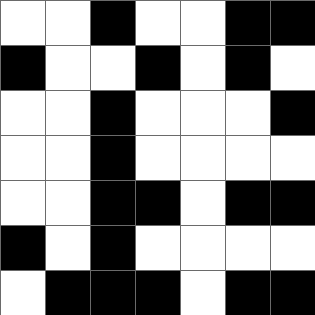[["white", "white", "black", "white", "white", "black", "black"], ["black", "white", "white", "black", "white", "black", "white"], ["white", "white", "black", "white", "white", "white", "black"], ["white", "white", "black", "white", "white", "white", "white"], ["white", "white", "black", "black", "white", "black", "black"], ["black", "white", "black", "white", "white", "white", "white"], ["white", "black", "black", "black", "white", "black", "black"]]